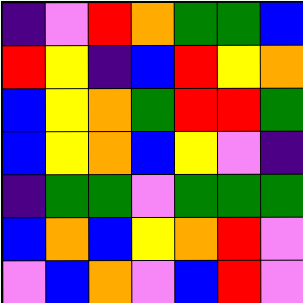[["indigo", "violet", "red", "orange", "green", "green", "blue"], ["red", "yellow", "indigo", "blue", "red", "yellow", "orange"], ["blue", "yellow", "orange", "green", "red", "red", "green"], ["blue", "yellow", "orange", "blue", "yellow", "violet", "indigo"], ["indigo", "green", "green", "violet", "green", "green", "green"], ["blue", "orange", "blue", "yellow", "orange", "red", "violet"], ["violet", "blue", "orange", "violet", "blue", "red", "violet"]]